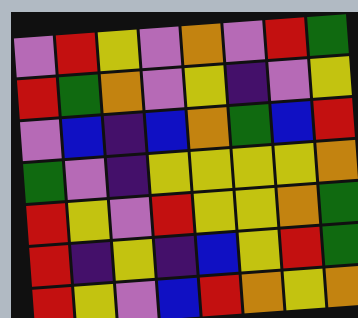[["violet", "red", "yellow", "violet", "orange", "violet", "red", "green"], ["red", "green", "orange", "violet", "yellow", "indigo", "violet", "yellow"], ["violet", "blue", "indigo", "blue", "orange", "green", "blue", "red"], ["green", "violet", "indigo", "yellow", "yellow", "yellow", "yellow", "orange"], ["red", "yellow", "violet", "red", "yellow", "yellow", "orange", "green"], ["red", "indigo", "yellow", "indigo", "blue", "yellow", "red", "green"], ["red", "yellow", "violet", "blue", "red", "orange", "yellow", "orange"]]